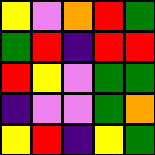[["yellow", "violet", "orange", "red", "green"], ["green", "red", "indigo", "red", "red"], ["red", "yellow", "violet", "green", "green"], ["indigo", "violet", "violet", "green", "orange"], ["yellow", "red", "indigo", "yellow", "green"]]